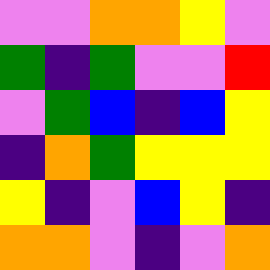[["violet", "violet", "orange", "orange", "yellow", "violet"], ["green", "indigo", "green", "violet", "violet", "red"], ["violet", "green", "blue", "indigo", "blue", "yellow"], ["indigo", "orange", "green", "yellow", "yellow", "yellow"], ["yellow", "indigo", "violet", "blue", "yellow", "indigo"], ["orange", "orange", "violet", "indigo", "violet", "orange"]]